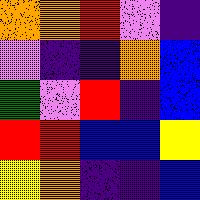[["orange", "orange", "red", "violet", "indigo"], ["violet", "indigo", "indigo", "orange", "blue"], ["green", "violet", "red", "indigo", "blue"], ["red", "red", "blue", "blue", "yellow"], ["yellow", "orange", "indigo", "indigo", "blue"]]